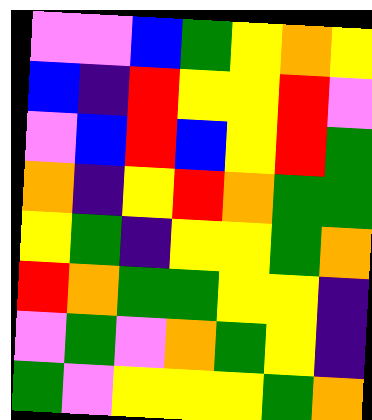[["violet", "violet", "blue", "green", "yellow", "orange", "yellow"], ["blue", "indigo", "red", "yellow", "yellow", "red", "violet"], ["violet", "blue", "red", "blue", "yellow", "red", "green"], ["orange", "indigo", "yellow", "red", "orange", "green", "green"], ["yellow", "green", "indigo", "yellow", "yellow", "green", "orange"], ["red", "orange", "green", "green", "yellow", "yellow", "indigo"], ["violet", "green", "violet", "orange", "green", "yellow", "indigo"], ["green", "violet", "yellow", "yellow", "yellow", "green", "orange"]]